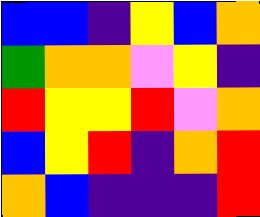[["blue", "blue", "indigo", "yellow", "blue", "orange"], ["green", "orange", "orange", "violet", "yellow", "indigo"], ["red", "yellow", "yellow", "red", "violet", "orange"], ["blue", "yellow", "red", "indigo", "orange", "red"], ["orange", "blue", "indigo", "indigo", "indigo", "red"]]